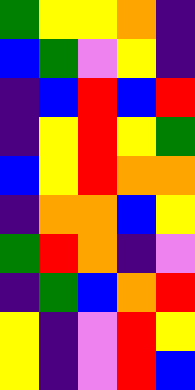[["green", "yellow", "yellow", "orange", "indigo"], ["blue", "green", "violet", "yellow", "indigo"], ["indigo", "blue", "red", "blue", "red"], ["indigo", "yellow", "red", "yellow", "green"], ["blue", "yellow", "red", "orange", "orange"], ["indigo", "orange", "orange", "blue", "yellow"], ["green", "red", "orange", "indigo", "violet"], ["indigo", "green", "blue", "orange", "red"], ["yellow", "indigo", "violet", "red", "yellow"], ["yellow", "indigo", "violet", "red", "blue"]]